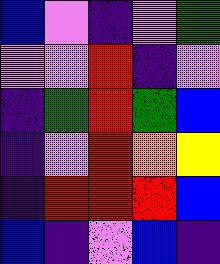[["blue", "violet", "indigo", "violet", "green"], ["violet", "violet", "red", "indigo", "violet"], ["indigo", "green", "red", "green", "blue"], ["indigo", "violet", "red", "orange", "yellow"], ["indigo", "red", "red", "red", "blue"], ["blue", "indigo", "violet", "blue", "indigo"]]